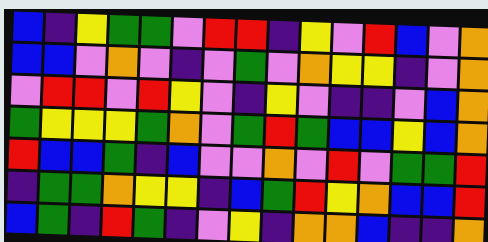[["blue", "indigo", "yellow", "green", "green", "violet", "red", "red", "indigo", "yellow", "violet", "red", "blue", "violet", "orange"], ["blue", "blue", "violet", "orange", "violet", "indigo", "violet", "green", "violet", "orange", "yellow", "yellow", "indigo", "violet", "orange"], ["violet", "red", "red", "violet", "red", "yellow", "violet", "indigo", "yellow", "violet", "indigo", "indigo", "violet", "blue", "orange"], ["green", "yellow", "yellow", "yellow", "green", "orange", "violet", "green", "red", "green", "blue", "blue", "yellow", "blue", "orange"], ["red", "blue", "blue", "green", "indigo", "blue", "violet", "violet", "orange", "violet", "red", "violet", "green", "green", "red"], ["indigo", "green", "green", "orange", "yellow", "yellow", "indigo", "blue", "green", "red", "yellow", "orange", "blue", "blue", "red"], ["blue", "green", "indigo", "red", "green", "indigo", "violet", "yellow", "indigo", "orange", "orange", "blue", "indigo", "indigo", "orange"]]